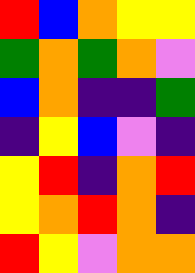[["red", "blue", "orange", "yellow", "yellow"], ["green", "orange", "green", "orange", "violet"], ["blue", "orange", "indigo", "indigo", "green"], ["indigo", "yellow", "blue", "violet", "indigo"], ["yellow", "red", "indigo", "orange", "red"], ["yellow", "orange", "red", "orange", "indigo"], ["red", "yellow", "violet", "orange", "orange"]]